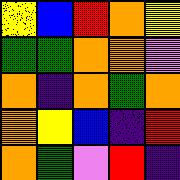[["yellow", "blue", "red", "orange", "yellow"], ["green", "green", "orange", "orange", "violet"], ["orange", "indigo", "orange", "green", "orange"], ["orange", "yellow", "blue", "indigo", "red"], ["orange", "green", "violet", "red", "indigo"]]